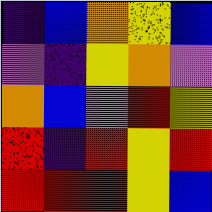[["indigo", "blue", "orange", "yellow", "blue"], ["violet", "indigo", "yellow", "orange", "violet"], ["orange", "blue", "violet", "red", "yellow"], ["red", "indigo", "red", "yellow", "red"], ["red", "red", "red", "yellow", "blue"]]